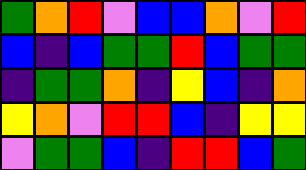[["green", "orange", "red", "violet", "blue", "blue", "orange", "violet", "red"], ["blue", "indigo", "blue", "green", "green", "red", "blue", "green", "green"], ["indigo", "green", "green", "orange", "indigo", "yellow", "blue", "indigo", "orange"], ["yellow", "orange", "violet", "red", "red", "blue", "indigo", "yellow", "yellow"], ["violet", "green", "green", "blue", "indigo", "red", "red", "blue", "green"]]